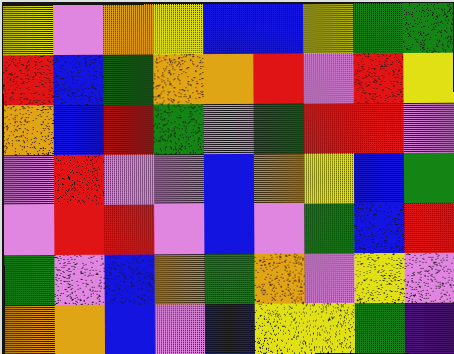[["yellow", "violet", "orange", "yellow", "blue", "blue", "yellow", "green", "green"], ["red", "blue", "green", "orange", "orange", "red", "violet", "red", "yellow"], ["orange", "blue", "red", "green", "violet", "green", "red", "red", "violet"], ["violet", "red", "violet", "violet", "blue", "orange", "yellow", "blue", "green"], ["violet", "red", "red", "violet", "blue", "violet", "green", "blue", "red"], ["green", "violet", "blue", "orange", "green", "orange", "violet", "yellow", "violet"], ["orange", "orange", "blue", "violet", "blue", "yellow", "yellow", "green", "indigo"]]